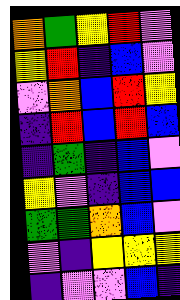[["orange", "green", "yellow", "red", "violet"], ["yellow", "red", "indigo", "blue", "violet"], ["violet", "orange", "blue", "red", "yellow"], ["indigo", "red", "blue", "red", "blue"], ["indigo", "green", "indigo", "blue", "violet"], ["yellow", "violet", "indigo", "blue", "blue"], ["green", "green", "orange", "blue", "violet"], ["violet", "indigo", "yellow", "yellow", "yellow"], ["indigo", "violet", "violet", "blue", "indigo"]]